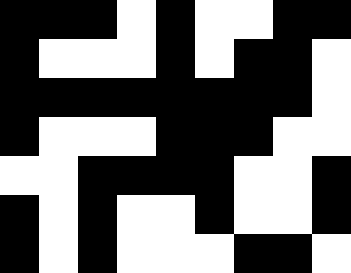[["black", "black", "black", "white", "black", "white", "white", "black", "black"], ["black", "white", "white", "white", "black", "white", "black", "black", "white"], ["black", "black", "black", "black", "black", "black", "black", "black", "white"], ["black", "white", "white", "white", "black", "black", "black", "white", "white"], ["white", "white", "black", "black", "black", "black", "white", "white", "black"], ["black", "white", "black", "white", "white", "black", "white", "white", "black"], ["black", "white", "black", "white", "white", "white", "black", "black", "white"]]